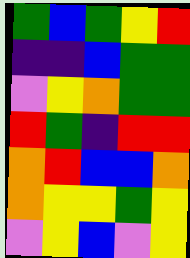[["green", "blue", "green", "yellow", "red"], ["indigo", "indigo", "blue", "green", "green"], ["violet", "yellow", "orange", "green", "green"], ["red", "green", "indigo", "red", "red"], ["orange", "red", "blue", "blue", "orange"], ["orange", "yellow", "yellow", "green", "yellow"], ["violet", "yellow", "blue", "violet", "yellow"]]